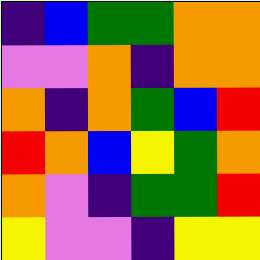[["indigo", "blue", "green", "green", "orange", "orange"], ["violet", "violet", "orange", "indigo", "orange", "orange"], ["orange", "indigo", "orange", "green", "blue", "red"], ["red", "orange", "blue", "yellow", "green", "orange"], ["orange", "violet", "indigo", "green", "green", "red"], ["yellow", "violet", "violet", "indigo", "yellow", "yellow"]]